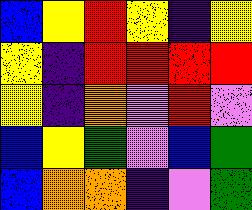[["blue", "yellow", "red", "yellow", "indigo", "yellow"], ["yellow", "indigo", "red", "red", "red", "red"], ["yellow", "indigo", "orange", "violet", "red", "violet"], ["blue", "yellow", "green", "violet", "blue", "green"], ["blue", "orange", "orange", "indigo", "violet", "green"]]